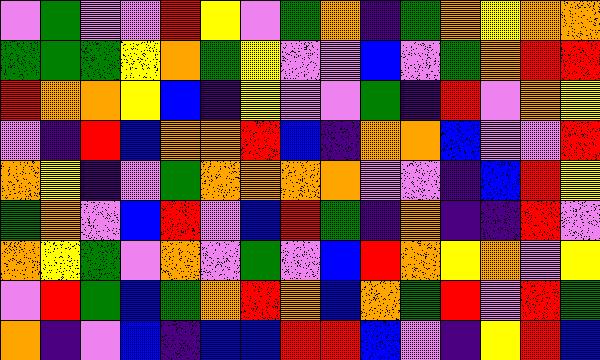[["violet", "green", "violet", "violet", "red", "yellow", "violet", "green", "orange", "indigo", "green", "orange", "yellow", "orange", "orange"], ["green", "green", "green", "yellow", "orange", "green", "yellow", "violet", "violet", "blue", "violet", "green", "orange", "red", "red"], ["red", "orange", "orange", "yellow", "blue", "indigo", "yellow", "violet", "violet", "green", "indigo", "red", "violet", "orange", "yellow"], ["violet", "indigo", "red", "blue", "orange", "orange", "red", "blue", "indigo", "orange", "orange", "blue", "violet", "violet", "red"], ["orange", "yellow", "indigo", "violet", "green", "orange", "orange", "orange", "orange", "violet", "violet", "indigo", "blue", "red", "yellow"], ["green", "orange", "violet", "blue", "red", "violet", "blue", "red", "green", "indigo", "orange", "indigo", "indigo", "red", "violet"], ["orange", "yellow", "green", "violet", "orange", "violet", "green", "violet", "blue", "red", "orange", "yellow", "orange", "violet", "yellow"], ["violet", "red", "green", "blue", "green", "orange", "red", "orange", "blue", "orange", "green", "red", "violet", "red", "green"], ["orange", "indigo", "violet", "blue", "indigo", "blue", "blue", "red", "red", "blue", "violet", "indigo", "yellow", "red", "blue"]]